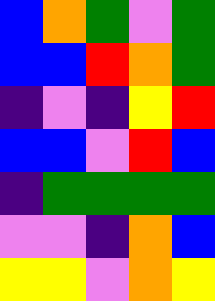[["blue", "orange", "green", "violet", "green"], ["blue", "blue", "red", "orange", "green"], ["indigo", "violet", "indigo", "yellow", "red"], ["blue", "blue", "violet", "red", "blue"], ["indigo", "green", "green", "green", "green"], ["violet", "violet", "indigo", "orange", "blue"], ["yellow", "yellow", "violet", "orange", "yellow"]]